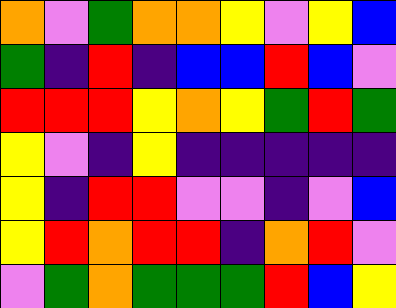[["orange", "violet", "green", "orange", "orange", "yellow", "violet", "yellow", "blue"], ["green", "indigo", "red", "indigo", "blue", "blue", "red", "blue", "violet"], ["red", "red", "red", "yellow", "orange", "yellow", "green", "red", "green"], ["yellow", "violet", "indigo", "yellow", "indigo", "indigo", "indigo", "indigo", "indigo"], ["yellow", "indigo", "red", "red", "violet", "violet", "indigo", "violet", "blue"], ["yellow", "red", "orange", "red", "red", "indigo", "orange", "red", "violet"], ["violet", "green", "orange", "green", "green", "green", "red", "blue", "yellow"]]